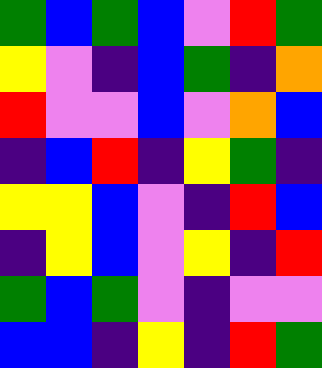[["green", "blue", "green", "blue", "violet", "red", "green"], ["yellow", "violet", "indigo", "blue", "green", "indigo", "orange"], ["red", "violet", "violet", "blue", "violet", "orange", "blue"], ["indigo", "blue", "red", "indigo", "yellow", "green", "indigo"], ["yellow", "yellow", "blue", "violet", "indigo", "red", "blue"], ["indigo", "yellow", "blue", "violet", "yellow", "indigo", "red"], ["green", "blue", "green", "violet", "indigo", "violet", "violet"], ["blue", "blue", "indigo", "yellow", "indigo", "red", "green"]]